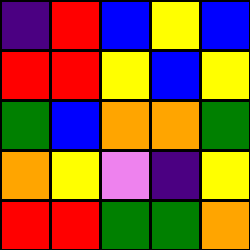[["indigo", "red", "blue", "yellow", "blue"], ["red", "red", "yellow", "blue", "yellow"], ["green", "blue", "orange", "orange", "green"], ["orange", "yellow", "violet", "indigo", "yellow"], ["red", "red", "green", "green", "orange"]]